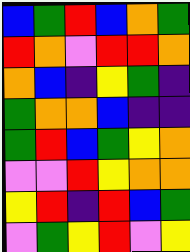[["blue", "green", "red", "blue", "orange", "green"], ["red", "orange", "violet", "red", "red", "orange"], ["orange", "blue", "indigo", "yellow", "green", "indigo"], ["green", "orange", "orange", "blue", "indigo", "indigo"], ["green", "red", "blue", "green", "yellow", "orange"], ["violet", "violet", "red", "yellow", "orange", "orange"], ["yellow", "red", "indigo", "red", "blue", "green"], ["violet", "green", "yellow", "red", "violet", "yellow"]]